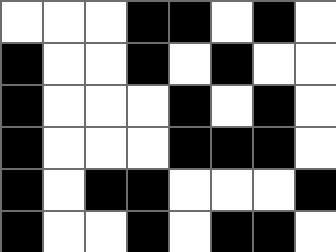[["white", "white", "white", "black", "black", "white", "black", "white"], ["black", "white", "white", "black", "white", "black", "white", "white"], ["black", "white", "white", "white", "black", "white", "black", "white"], ["black", "white", "white", "white", "black", "black", "black", "white"], ["black", "white", "black", "black", "white", "white", "white", "black"], ["black", "white", "white", "black", "white", "black", "black", "white"]]